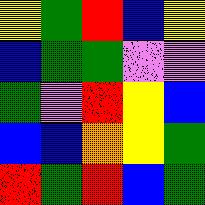[["yellow", "green", "red", "blue", "yellow"], ["blue", "green", "green", "violet", "violet"], ["green", "violet", "red", "yellow", "blue"], ["blue", "blue", "orange", "yellow", "green"], ["red", "green", "red", "blue", "green"]]